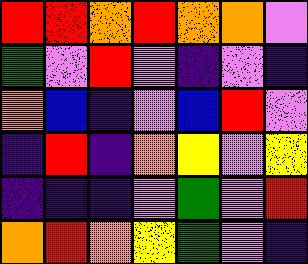[["red", "red", "orange", "red", "orange", "orange", "violet"], ["green", "violet", "red", "violet", "indigo", "violet", "indigo"], ["orange", "blue", "indigo", "violet", "blue", "red", "violet"], ["indigo", "red", "indigo", "orange", "yellow", "violet", "yellow"], ["indigo", "indigo", "indigo", "violet", "green", "violet", "red"], ["orange", "red", "orange", "yellow", "green", "violet", "indigo"]]